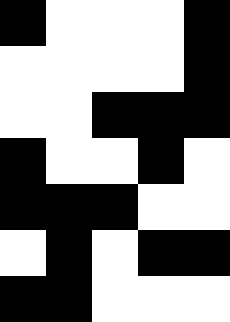[["black", "white", "white", "white", "black"], ["white", "white", "white", "white", "black"], ["white", "white", "black", "black", "black"], ["black", "white", "white", "black", "white"], ["black", "black", "black", "white", "white"], ["white", "black", "white", "black", "black"], ["black", "black", "white", "white", "white"]]